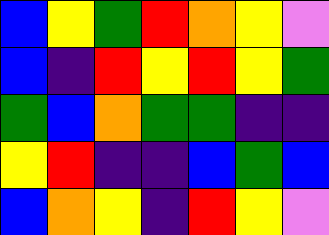[["blue", "yellow", "green", "red", "orange", "yellow", "violet"], ["blue", "indigo", "red", "yellow", "red", "yellow", "green"], ["green", "blue", "orange", "green", "green", "indigo", "indigo"], ["yellow", "red", "indigo", "indigo", "blue", "green", "blue"], ["blue", "orange", "yellow", "indigo", "red", "yellow", "violet"]]